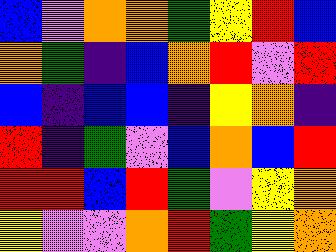[["blue", "violet", "orange", "orange", "green", "yellow", "red", "blue"], ["orange", "green", "indigo", "blue", "orange", "red", "violet", "red"], ["blue", "indigo", "blue", "blue", "indigo", "yellow", "orange", "indigo"], ["red", "indigo", "green", "violet", "blue", "orange", "blue", "red"], ["red", "red", "blue", "red", "green", "violet", "yellow", "orange"], ["yellow", "violet", "violet", "orange", "red", "green", "yellow", "orange"]]